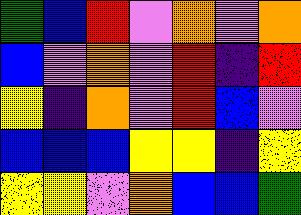[["green", "blue", "red", "violet", "orange", "violet", "orange"], ["blue", "violet", "orange", "violet", "red", "indigo", "red"], ["yellow", "indigo", "orange", "violet", "red", "blue", "violet"], ["blue", "blue", "blue", "yellow", "yellow", "indigo", "yellow"], ["yellow", "yellow", "violet", "orange", "blue", "blue", "green"]]